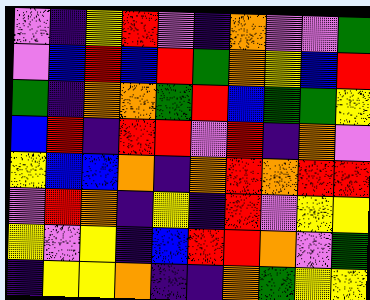[["violet", "indigo", "yellow", "red", "violet", "indigo", "orange", "violet", "violet", "green"], ["violet", "blue", "red", "blue", "red", "green", "orange", "yellow", "blue", "red"], ["green", "indigo", "orange", "orange", "green", "red", "blue", "green", "green", "yellow"], ["blue", "red", "indigo", "red", "red", "violet", "red", "indigo", "orange", "violet"], ["yellow", "blue", "blue", "orange", "indigo", "orange", "red", "orange", "red", "red"], ["violet", "red", "orange", "indigo", "yellow", "indigo", "red", "violet", "yellow", "yellow"], ["yellow", "violet", "yellow", "indigo", "blue", "red", "red", "orange", "violet", "green"], ["indigo", "yellow", "yellow", "orange", "indigo", "indigo", "orange", "green", "yellow", "yellow"]]